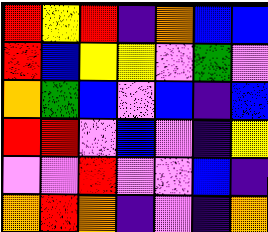[["red", "yellow", "red", "indigo", "orange", "blue", "blue"], ["red", "blue", "yellow", "yellow", "violet", "green", "violet"], ["orange", "green", "blue", "violet", "blue", "indigo", "blue"], ["red", "red", "violet", "blue", "violet", "indigo", "yellow"], ["violet", "violet", "red", "violet", "violet", "blue", "indigo"], ["orange", "red", "orange", "indigo", "violet", "indigo", "orange"]]